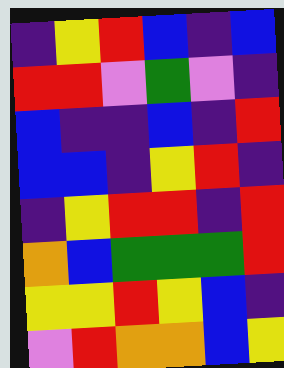[["indigo", "yellow", "red", "blue", "indigo", "blue"], ["red", "red", "violet", "green", "violet", "indigo"], ["blue", "indigo", "indigo", "blue", "indigo", "red"], ["blue", "blue", "indigo", "yellow", "red", "indigo"], ["indigo", "yellow", "red", "red", "indigo", "red"], ["orange", "blue", "green", "green", "green", "red"], ["yellow", "yellow", "red", "yellow", "blue", "indigo"], ["violet", "red", "orange", "orange", "blue", "yellow"]]